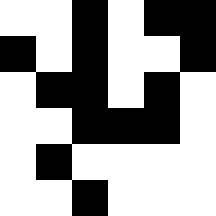[["white", "white", "black", "white", "black", "black"], ["black", "white", "black", "white", "white", "black"], ["white", "black", "black", "white", "black", "white"], ["white", "white", "black", "black", "black", "white"], ["white", "black", "white", "white", "white", "white"], ["white", "white", "black", "white", "white", "white"]]